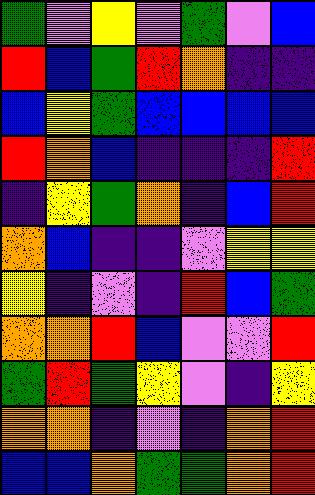[["green", "violet", "yellow", "violet", "green", "violet", "blue"], ["red", "blue", "green", "red", "orange", "indigo", "indigo"], ["blue", "yellow", "green", "blue", "blue", "blue", "blue"], ["red", "orange", "blue", "indigo", "indigo", "indigo", "red"], ["indigo", "yellow", "green", "orange", "indigo", "blue", "red"], ["orange", "blue", "indigo", "indigo", "violet", "yellow", "yellow"], ["yellow", "indigo", "violet", "indigo", "red", "blue", "green"], ["orange", "orange", "red", "blue", "violet", "violet", "red"], ["green", "red", "green", "yellow", "violet", "indigo", "yellow"], ["orange", "orange", "indigo", "violet", "indigo", "orange", "red"], ["blue", "blue", "orange", "green", "green", "orange", "red"]]